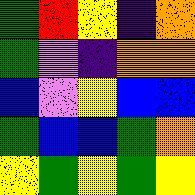[["green", "red", "yellow", "indigo", "orange"], ["green", "violet", "indigo", "orange", "orange"], ["blue", "violet", "yellow", "blue", "blue"], ["green", "blue", "blue", "green", "orange"], ["yellow", "green", "yellow", "green", "yellow"]]